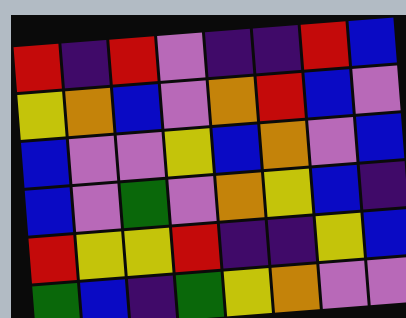[["red", "indigo", "red", "violet", "indigo", "indigo", "red", "blue"], ["yellow", "orange", "blue", "violet", "orange", "red", "blue", "violet"], ["blue", "violet", "violet", "yellow", "blue", "orange", "violet", "blue"], ["blue", "violet", "green", "violet", "orange", "yellow", "blue", "indigo"], ["red", "yellow", "yellow", "red", "indigo", "indigo", "yellow", "blue"], ["green", "blue", "indigo", "green", "yellow", "orange", "violet", "violet"]]